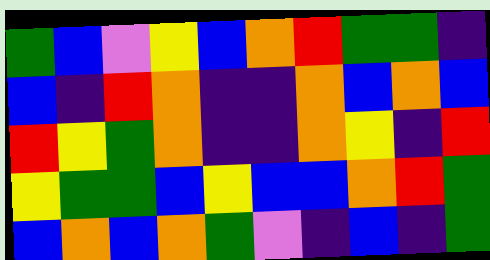[["green", "blue", "violet", "yellow", "blue", "orange", "red", "green", "green", "indigo"], ["blue", "indigo", "red", "orange", "indigo", "indigo", "orange", "blue", "orange", "blue"], ["red", "yellow", "green", "orange", "indigo", "indigo", "orange", "yellow", "indigo", "red"], ["yellow", "green", "green", "blue", "yellow", "blue", "blue", "orange", "red", "green"], ["blue", "orange", "blue", "orange", "green", "violet", "indigo", "blue", "indigo", "green"]]